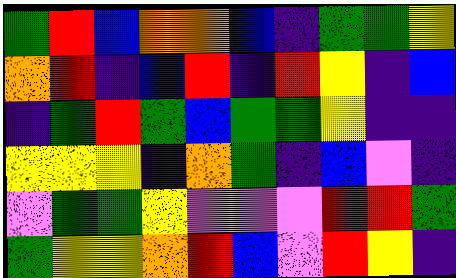[["green", "red", "blue", "orange", "orange", "blue", "indigo", "green", "green", "yellow"], ["orange", "red", "indigo", "blue", "red", "indigo", "red", "yellow", "indigo", "blue"], ["indigo", "green", "red", "green", "blue", "green", "green", "yellow", "indigo", "indigo"], ["yellow", "yellow", "yellow", "indigo", "orange", "green", "indigo", "blue", "violet", "indigo"], ["violet", "green", "green", "yellow", "violet", "violet", "violet", "red", "red", "green"], ["green", "yellow", "yellow", "orange", "red", "blue", "violet", "red", "yellow", "indigo"]]